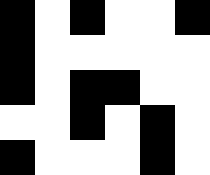[["black", "white", "black", "white", "white", "black"], ["black", "white", "white", "white", "white", "white"], ["black", "white", "black", "black", "white", "white"], ["white", "white", "black", "white", "black", "white"], ["black", "white", "white", "white", "black", "white"]]